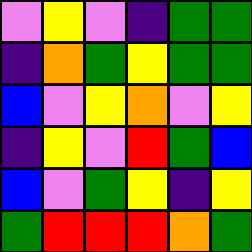[["violet", "yellow", "violet", "indigo", "green", "green"], ["indigo", "orange", "green", "yellow", "green", "green"], ["blue", "violet", "yellow", "orange", "violet", "yellow"], ["indigo", "yellow", "violet", "red", "green", "blue"], ["blue", "violet", "green", "yellow", "indigo", "yellow"], ["green", "red", "red", "red", "orange", "green"]]